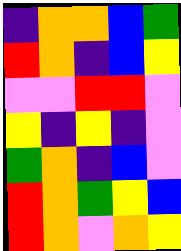[["indigo", "orange", "orange", "blue", "green"], ["red", "orange", "indigo", "blue", "yellow"], ["violet", "violet", "red", "red", "violet"], ["yellow", "indigo", "yellow", "indigo", "violet"], ["green", "orange", "indigo", "blue", "violet"], ["red", "orange", "green", "yellow", "blue"], ["red", "orange", "violet", "orange", "yellow"]]